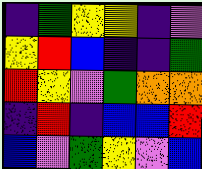[["indigo", "green", "yellow", "yellow", "indigo", "violet"], ["yellow", "red", "blue", "indigo", "indigo", "green"], ["red", "yellow", "violet", "green", "orange", "orange"], ["indigo", "red", "indigo", "blue", "blue", "red"], ["blue", "violet", "green", "yellow", "violet", "blue"]]